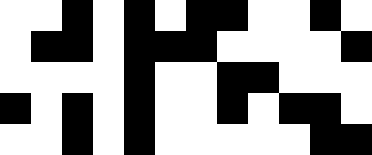[["white", "white", "black", "white", "black", "white", "black", "black", "white", "white", "black", "white"], ["white", "black", "black", "white", "black", "black", "black", "white", "white", "white", "white", "black"], ["white", "white", "white", "white", "black", "white", "white", "black", "black", "white", "white", "white"], ["black", "white", "black", "white", "black", "white", "white", "black", "white", "black", "black", "white"], ["white", "white", "black", "white", "black", "white", "white", "white", "white", "white", "black", "black"]]